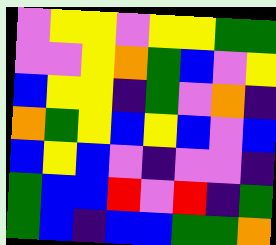[["violet", "yellow", "yellow", "violet", "yellow", "yellow", "green", "green"], ["violet", "violet", "yellow", "orange", "green", "blue", "violet", "yellow"], ["blue", "yellow", "yellow", "indigo", "green", "violet", "orange", "indigo"], ["orange", "green", "yellow", "blue", "yellow", "blue", "violet", "blue"], ["blue", "yellow", "blue", "violet", "indigo", "violet", "violet", "indigo"], ["green", "blue", "blue", "red", "violet", "red", "indigo", "green"], ["green", "blue", "indigo", "blue", "blue", "green", "green", "orange"]]